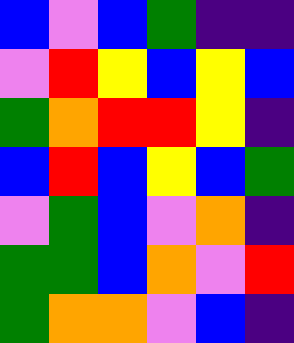[["blue", "violet", "blue", "green", "indigo", "indigo"], ["violet", "red", "yellow", "blue", "yellow", "blue"], ["green", "orange", "red", "red", "yellow", "indigo"], ["blue", "red", "blue", "yellow", "blue", "green"], ["violet", "green", "blue", "violet", "orange", "indigo"], ["green", "green", "blue", "orange", "violet", "red"], ["green", "orange", "orange", "violet", "blue", "indigo"]]